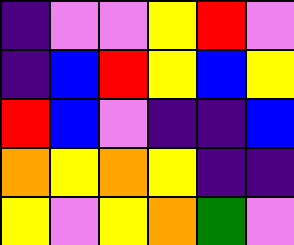[["indigo", "violet", "violet", "yellow", "red", "violet"], ["indigo", "blue", "red", "yellow", "blue", "yellow"], ["red", "blue", "violet", "indigo", "indigo", "blue"], ["orange", "yellow", "orange", "yellow", "indigo", "indigo"], ["yellow", "violet", "yellow", "orange", "green", "violet"]]